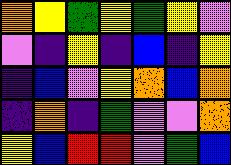[["orange", "yellow", "green", "yellow", "green", "yellow", "violet"], ["violet", "indigo", "yellow", "indigo", "blue", "indigo", "yellow"], ["indigo", "blue", "violet", "yellow", "orange", "blue", "orange"], ["indigo", "orange", "indigo", "green", "violet", "violet", "orange"], ["yellow", "blue", "red", "red", "violet", "green", "blue"]]